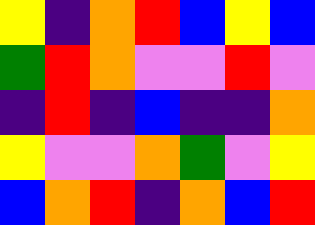[["yellow", "indigo", "orange", "red", "blue", "yellow", "blue"], ["green", "red", "orange", "violet", "violet", "red", "violet"], ["indigo", "red", "indigo", "blue", "indigo", "indigo", "orange"], ["yellow", "violet", "violet", "orange", "green", "violet", "yellow"], ["blue", "orange", "red", "indigo", "orange", "blue", "red"]]